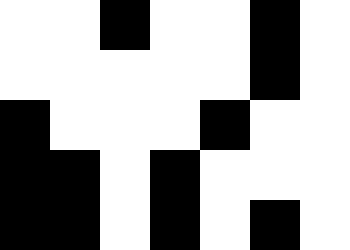[["white", "white", "black", "white", "white", "black", "white"], ["white", "white", "white", "white", "white", "black", "white"], ["black", "white", "white", "white", "black", "white", "white"], ["black", "black", "white", "black", "white", "white", "white"], ["black", "black", "white", "black", "white", "black", "white"]]